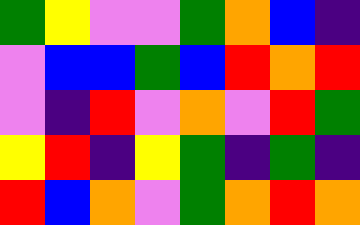[["green", "yellow", "violet", "violet", "green", "orange", "blue", "indigo"], ["violet", "blue", "blue", "green", "blue", "red", "orange", "red"], ["violet", "indigo", "red", "violet", "orange", "violet", "red", "green"], ["yellow", "red", "indigo", "yellow", "green", "indigo", "green", "indigo"], ["red", "blue", "orange", "violet", "green", "orange", "red", "orange"]]